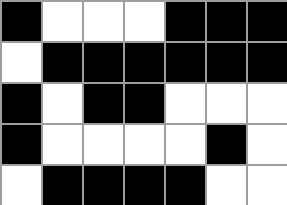[["black", "white", "white", "white", "black", "black", "black"], ["white", "black", "black", "black", "black", "black", "black"], ["black", "white", "black", "black", "white", "white", "white"], ["black", "white", "white", "white", "white", "black", "white"], ["white", "black", "black", "black", "black", "white", "white"]]